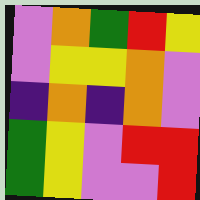[["violet", "orange", "green", "red", "yellow"], ["violet", "yellow", "yellow", "orange", "violet"], ["indigo", "orange", "indigo", "orange", "violet"], ["green", "yellow", "violet", "red", "red"], ["green", "yellow", "violet", "violet", "red"]]